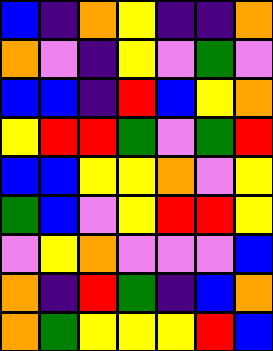[["blue", "indigo", "orange", "yellow", "indigo", "indigo", "orange"], ["orange", "violet", "indigo", "yellow", "violet", "green", "violet"], ["blue", "blue", "indigo", "red", "blue", "yellow", "orange"], ["yellow", "red", "red", "green", "violet", "green", "red"], ["blue", "blue", "yellow", "yellow", "orange", "violet", "yellow"], ["green", "blue", "violet", "yellow", "red", "red", "yellow"], ["violet", "yellow", "orange", "violet", "violet", "violet", "blue"], ["orange", "indigo", "red", "green", "indigo", "blue", "orange"], ["orange", "green", "yellow", "yellow", "yellow", "red", "blue"]]